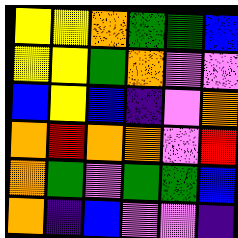[["yellow", "yellow", "orange", "green", "green", "blue"], ["yellow", "yellow", "green", "orange", "violet", "violet"], ["blue", "yellow", "blue", "indigo", "violet", "orange"], ["orange", "red", "orange", "orange", "violet", "red"], ["orange", "green", "violet", "green", "green", "blue"], ["orange", "indigo", "blue", "violet", "violet", "indigo"]]